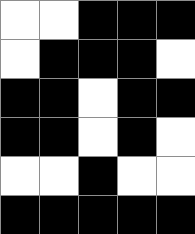[["white", "white", "black", "black", "black"], ["white", "black", "black", "black", "white"], ["black", "black", "white", "black", "black"], ["black", "black", "white", "black", "white"], ["white", "white", "black", "white", "white"], ["black", "black", "black", "black", "black"]]